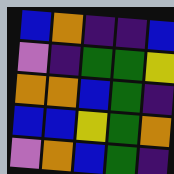[["blue", "orange", "indigo", "indigo", "blue"], ["violet", "indigo", "green", "green", "yellow"], ["orange", "orange", "blue", "green", "indigo"], ["blue", "blue", "yellow", "green", "orange"], ["violet", "orange", "blue", "green", "indigo"]]